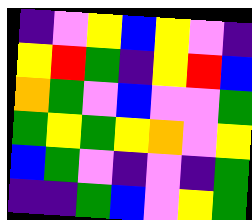[["indigo", "violet", "yellow", "blue", "yellow", "violet", "indigo"], ["yellow", "red", "green", "indigo", "yellow", "red", "blue"], ["orange", "green", "violet", "blue", "violet", "violet", "green"], ["green", "yellow", "green", "yellow", "orange", "violet", "yellow"], ["blue", "green", "violet", "indigo", "violet", "indigo", "green"], ["indigo", "indigo", "green", "blue", "violet", "yellow", "green"]]